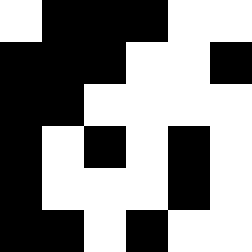[["white", "black", "black", "black", "white", "white"], ["black", "black", "black", "white", "white", "black"], ["black", "black", "white", "white", "white", "white"], ["black", "white", "black", "white", "black", "white"], ["black", "white", "white", "white", "black", "white"], ["black", "black", "white", "black", "white", "white"]]